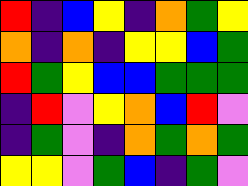[["red", "indigo", "blue", "yellow", "indigo", "orange", "green", "yellow"], ["orange", "indigo", "orange", "indigo", "yellow", "yellow", "blue", "green"], ["red", "green", "yellow", "blue", "blue", "green", "green", "green"], ["indigo", "red", "violet", "yellow", "orange", "blue", "red", "violet"], ["indigo", "green", "violet", "indigo", "orange", "green", "orange", "green"], ["yellow", "yellow", "violet", "green", "blue", "indigo", "green", "violet"]]